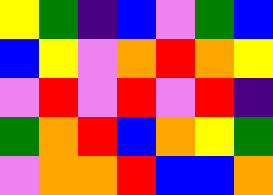[["yellow", "green", "indigo", "blue", "violet", "green", "blue"], ["blue", "yellow", "violet", "orange", "red", "orange", "yellow"], ["violet", "red", "violet", "red", "violet", "red", "indigo"], ["green", "orange", "red", "blue", "orange", "yellow", "green"], ["violet", "orange", "orange", "red", "blue", "blue", "orange"]]